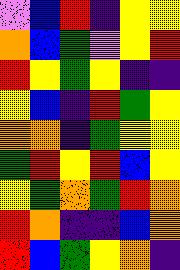[["violet", "blue", "red", "indigo", "yellow", "yellow"], ["orange", "blue", "green", "violet", "yellow", "red"], ["red", "yellow", "green", "yellow", "indigo", "indigo"], ["yellow", "blue", "indigo", "red", "green", "yellow"], ["orange", "orange", "indigo", "green", "yellow", "yellow"], ["green", "red", "yellow", "red", "blue", "yellow"], ["yellow", "green", "orange", "green", "red", "orange"], ["red", "orange", "indigo", "indigo", "blue", "orange"], ["red", "blue", "green", "yellow", "orange", "indigo"]]